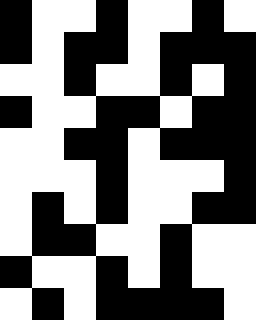[["black", "white", "white", "black", "white", "white", "black", "white"], ["black", "white", "black", "black", "white", "black", "black", "black"], ["white", "white", "black", "white", "white", "black", "white", "black"], ["black", "white", "white", "black", "black", "white", "black", "black"], ["white", "white", "black", "black", "white", "black", "black", "black"], ["white", "white", "white", "black", "white", "white", "white", "black"], ["white", "black", "white", "black", "white", "white", "black", "black"], ["white", "black", "black", "white", "white", "black", "white", "white"], ["black", "white", "white", "black", "white", "black", "white", "white"], ["white", "black", "white", "black", "black", "black", "black", "white"]]